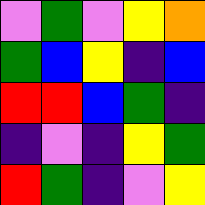[["violet", "green", "violet", "yellow", "orange"], ["green", "blue", "yellow", "indigo", "blue"], ["red", "red", "blue", "green", "indigo"], ["indigo", "violet", "indigo", "yellow", "green"], ["red", "green", "indigo", "violet", "yellow"]]